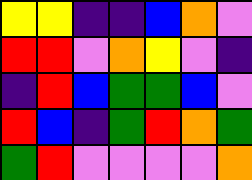[["yellow", "yellow", "indigo", "indigo", "blue", "orange", "violet"], ["red", "red", "violet", "orange", "yellow", "violet", "indigo"], ["indigo", "red", "blue", "green", "green", "blue", "violet"], ["red", "blue", "indigo", "green", "red", "orange", "green"], ["green", "red", "violet", "violet", "violet", "violet", "orange"]]